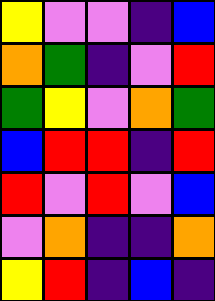[["yellow", "violet", "violet", "indigo", "blue"], ["orange", "green", "indigo", "violet", "red"], ["green", "yellow", "violet", "orange", "green"], ["blue", "red", "red", "indigo", "red"], ["red", "violet", "red", "violet", "blue"], ["violet", "orange", "indigo", "indigo", "orange"], ["yellow", "red", "indigo", "blue", "indigo"]]